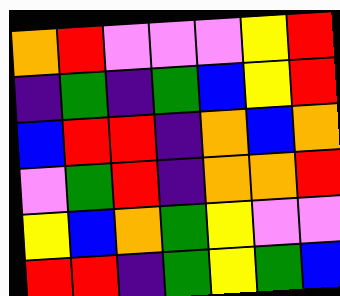[["orange", "red", "violet", "violet", "violet", "yellow", "red"], ["indigo", "green", "indigo", "green", "blue", "yellow", "red"], ["blue", "red", "red", "indigo", "orange", "blue", "orange"], ["violet", "green", "red", "indigo", "orange", "orange", "red"], ["yellow", "blue", "orange", "green", "yellow", "violet", "violet"], ["red", "red", "indigo", "green", "yellow", "green", "blue"]]